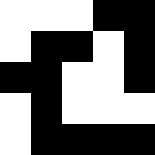[["white", "white", "white", "black", "black"], ["white", "black", "black", "white", "black"], ["black", "black", "white", "white", "black"], ["white", "black", "white", "white", "white"], ["white", "black", "black", "black", "black"]]